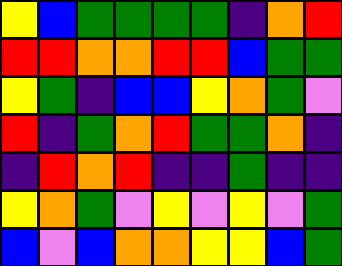[["yellow", "blue", "green", "green", "green", "green", "indigo", "orange", "red"], ["red", "red", "orange", "orange", "red", "red", "blue", "green", "green"], ["yellow", "green", "indigo", "blue", "blue", "yellow", "orange", "green", "violet"], ["red", "indigo", "green", "orange", "red", "green", "green", "orange", "indigo"], ["indigo", "red", "orange", "red", "indigo", "indigo", "green", "indigo", "indigo"], ["yellow", "orange", "green", "violet", "yellow", "violet", "yellow", "violet", "green"], ["blue", "violet", "blue", "orange", "orange", "yellow", "yellow", "blue", "green"]]